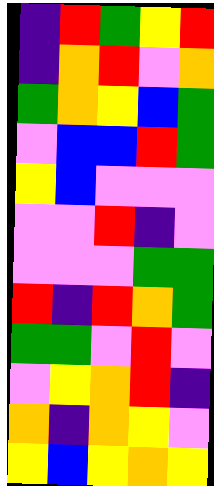[["indigo", "red", "green", "yellow", "red"], ["indigo", "orange", "red", "violet", "orange"], ["green", "orange", "yellow", "blue", "green"], ["violet", "blue", "blue", "red", "green"], ["yellow", "blue", "violet", "violet", "violet"], ["violet", "violet", "red", "indigo", "violet"], ["violet", "violet", "violet", "green", "green"], ["red", "indigo", "red", "orange", "green"], ["green", "green", "violet", "red", "violet"], ["violet", "yellow", "orange", "red", "indigo"], ["orange", "indigo", "orange", "yellow", "violet"], ["yellow", "blue", "yellow", "orange", "yellow"]]